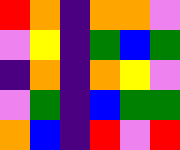[["red", "orange", "indigo", "orange", "orange", "violet"], ["violet", "yellow", "indigo", "green", "blue", "green"], ["indigo", "orange", "indigo", "orange", "yellow", "violet"], ["violet", "green", "indigo", "blue", "green", "green"], ["orange", "blue", "indigo", "red", "violet", "red"]]